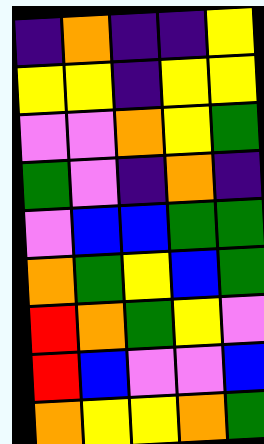[["indigo", "orange", "indigo", "indigo", "yellow"], ["yellow", "yellow", "indigo", "yellow", "yellow"], ["violet", "violet", "orange", "yellow", "green"], ["green", "violet", "indigo", "orange", "indigo"], ["violet", "blue", "blue", "green", "green"], ["orange", "green", "yellow", "blue", "green"], ["red", "orange", "green", "yellow", "violet"], ["red", "blue", "violet", "violet", "blue"], ["orange", "yellow", "yellow", "orange", "green"]]